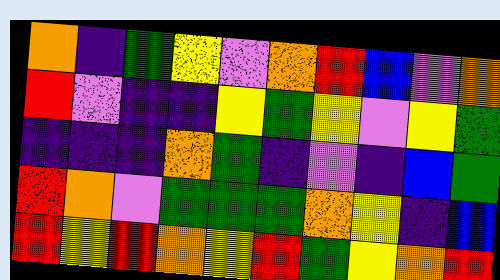[["orange", "indigo", "green", "yellow", "violet", "orange", "red", "blue", "violet", "orange"], ["red", "violet", "indigo", "indigo", "yellow", "green", "yellow", "violet", "yellow", "green"], ["indigo", "indigo", "indigo", "orange", "green", "indigo", "violet", "indigo", "blue", "green"], ["red", "orange", "violet", "green", "green", "green", "orange", "yellow", "indigo", "blue"], ["red", "yellow", "red", "orange", "yellow", "red", "green", "yellow", "orange", "red"]]